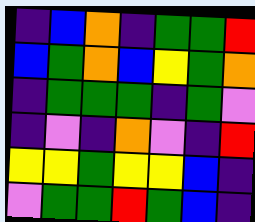[["indigo", "blue", "orange", "indigo", "green", "green", "red"], ["blue", "green", "orange", "blue", "yellow", "green", "orange"], ["indigo", "green", "green", "green", "indigo", "green", "violet"], ["indigo", "violet", "indigo", "orange", "violet", "indigo", "red"], ["yellow", "yellow", "green", "yellow", "yellow", "blue", "indigo"], ["violet", "green", "green", "red", "green", "blue", "indigo"]]